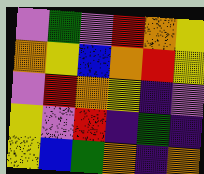[["violet", "green", "violet", "red", "orange", "yellow"], ["orange", "yellow", "blue", "orange", "red", "yellow"], ["violet", "red", "orange", "yellow", "indigo", "violet"], ["yellow", "violet", "red", "indigo", "green", "indigo"], ["yellow", "blue", "green", "orange", "indigo", "orange"]]